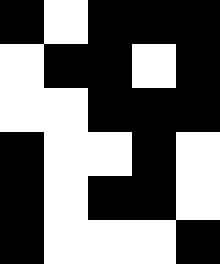[["black", "white", "black", "black", "black"], ["white", "black", "black", "white", "black"], ["white", "white", "black", "black", "black"], ["black", "white", "white", "black", "white"], ["black", "white", "black", "black", "white"], ["black", "white", "white", "white", "black"]]